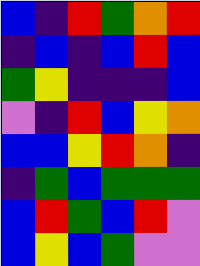[["blue", "indigo", "red", "green", "orange", "red"], ["indigo", "blue", "indigo", "blue", "red", "blue"], ["green", "yellow", "indigo", "indigo", "indigo", "blue"], ["violet", "indigo", "red", "blue", "yellow", "orange"], ["blue", "blue", "yellow", "red", "orange", "indigo"], ["indigo", "green", "blue", "green", "green", "green"], ["blue", "red", "green", "blue", "red", "violet"], ["blue", "yellow", "blue", "green", "violet", "violet"]]